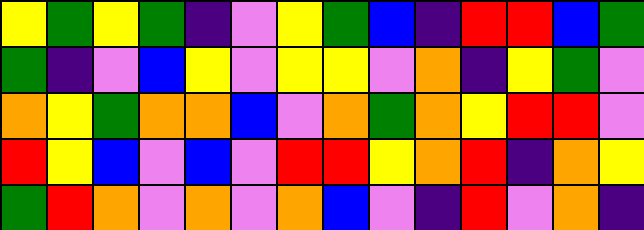[["yellow", "green", "yellow", "green", "indigo", "violet", "yellow", "green", "blue", "indigo", "red", "red", "blue", "green"], ["green", "indigo", "violet", "blue", "yellow", "violet", "yellow", "yellow", "violet", "orange", "indigo", "yellow", "green", "violet"], ["orange", "yellow", "green", "orange", "orange", "blue", "violet", "orange", "green", "orange", "yellow", "red", "red", "violet"], ["red", "yellow", "blue", "violet", "blue", "violet", "red", "red", "yellow", "orange", "red", "indigo", "orange", "yellow"], ["green", "red", "orange", "violet", "orange", "violet", "orange", "blue", "violet", "indigo", "red", "violet", "orange", "indigo"]]